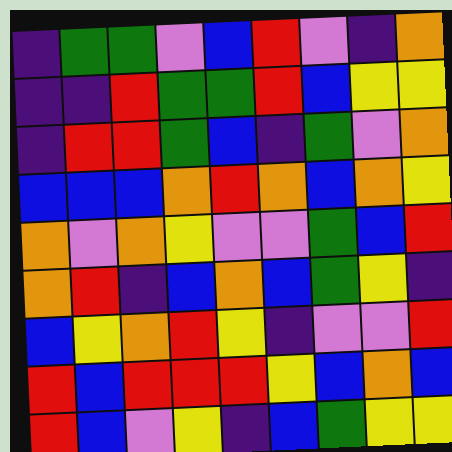[["indigo", "green", "green", "violet", "blue", "red", "violet", "indigo", "orange"], ["indigo", "indigo", "red", "green", "green", "red", "blue", "yellow", "yellow"], ["indigo", "red", "red", "green", "blue", "indigo", "green", "violet", "orange"], ["blue", "blue", "blue", "orange", "red", "orange", "blue", "orange", "yellow"], ["orange", "violet", "orange", "yellow", "violet", "violet", "green", "blue", "red"], ["orange", "red", "indigo", "blue", "orange", "blue", "green", "yellow", "indigo"], ["blue", "yellow", "orange", "red", "yellow", "indigo", "violet", "violet", "red"], ["red", "blue", "red", "red", "red", "yellow", "blue", "orange", "blue"], ["red", "blue", "violet", "yellow", "indigo", "blue", "green", "yellow", "yellow"]]